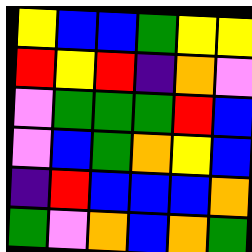[["yellow", "blue", "blue", "green", "yellow", "yellow"], ["red", "yellow", "red", "indigo", "orange", "violet"], ["violet", "green", "green", "green", "red", "blue"], ["violet", "blue", "green", "orange", "yellow", "blue"], ["indigo", "red", "blue", "blue", "blue", "orange"], ["green", "violet", "orange", "blue", "orange", "green"]]